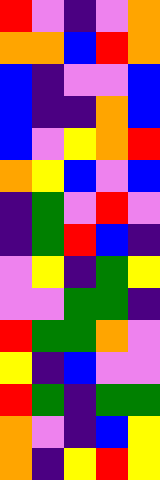[["red", "violet", "indigo", "violet", "orange"], ["orange", "orange", "blue", "red", "orange"], ["blue", "indigo", "violet", "violet", "blue"], ["blue", "indigo", "indigo", "orange", "blue"], ["blue", "violet", "yellow", "orange", "red"], ["orange", "yellow", "blue", "violet", "blue"], ["indigo", "green", "violet", "red", "violet"], ["indigo", "green", "red", "blue", "indigo"], ["violet", "yellow", "indigo", "green", "yellow"], ["violet", "violet", "green", "green", "indigo"], ["red", "green", "green", "orange", "violet"], ["yellow", "indigo", "blue", "violet", "violet"], ["red", "green", "indigo", "green", "green"], ["orange", "violet", "indigo", "blue", "yellow"], ["orange", "indigo", "yellow", "red", "yellow"]]